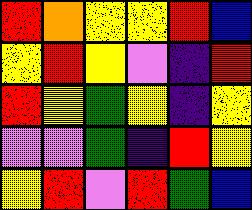[["red", "orange", "yellow", "yellow", "red", "blue"], ["yellow", "red", "yellow", "violet", "indigo", "red"], ["red", "yellow", "green", "yellow", "indigo", "yellow"], ["violet", "violet", "green", "indigo", "red", "yellow"], ["yellow", "red", "violet", "red", "green", "blue"]]